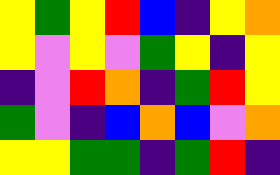[["yellow", "green", "yellow", "red", "blue", "indigo", "yellow", "orange"], ["yellow", "violet", "yellow", "violet", "green", "yellow", "indigo", "yellow"], ["indigo", "violet", "red", "orange", "indigo", "green", "red", "yellow"], ["green", "violet", "indigo", "blue", "orange", "blue", "violet", "orange"], ["yellow", "yellow", "green", "green", "indigo", "green", "red", "indigo"]]